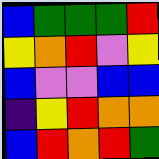[["blue", "green", "green", "green", "red"], ["yellow", "orange", "red", "violet", "yellow"], ["blue", "violet", "violet", "blue", "blue"], ["indigo", "yellow", "red", "orange", "orange"], ["blue", "red", "orange", "red", "green"]]